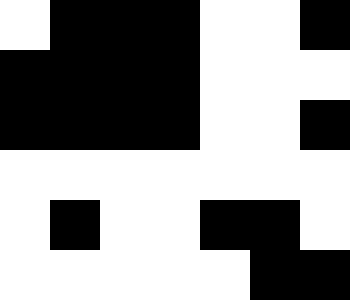[["white", "black", "black", "black", "white", "white", "black"], ["black", "black", "black", "black", "white", "white", "white"], ["black", "black", "black", "black", "white", "white", "black"], ["white", "white", "white", "white", "white", "white", "white"], ["white", "black", "white", "white", "black", "black", "white"], ["white", "white", "white", "white", "white", "black", "black"]]